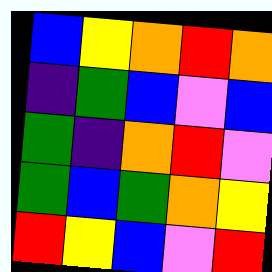[["blue", "yellow", "orange", "red", "orange"], ["indigo", "green", "blue", "violet", "blue"], ["green", "indigo", "orange", "red", "violet"], ["green", "blue", "green", "orange", "yellow"], ["red", "yellow", "blue", "violet", "red"]]